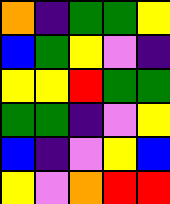[["orange", "indigo", "green", "green", "yellow"], ["blue", "green", "yellow", "violet", "indigo"], ["yellow", "yellow", "red", "green", "green"], ["green", "green", "indigo", "violet", "yellow"], ["blue", "indigo", "violet", "yellow", "blue"], ["yellow", "violet", "orange", "red", "red"]]